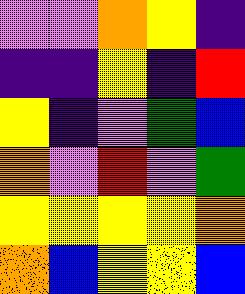[["violet", "violet", "orange", "yellow", "indigo"], ["indigo", "indigo", "yellow", "indigo", "red"], ["yellow", "indigo", "violet", "green", "blue"], ["orange", "violet", "red", "violet", "green"], ["yellow", "yellow", "yellow", "yellow", "orange"], ["orange", "blue", "yellow", "yellow", "blue"]]